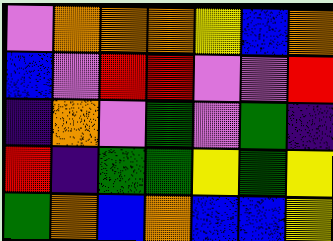[["violet", "orange", "orange", "orange", "yellow", "blue", "orange"], ["blue", "violet", "red", "red", "violet", "violet", "red"], ["indigo", "orange", "violet", "green", "violet", "green", "indigo"], ["red", "indigo", "green", "green", "yellow", "green", "yellow"], ["green", "orange", "blue", "orange", "blue", "blue", "yellow"]]